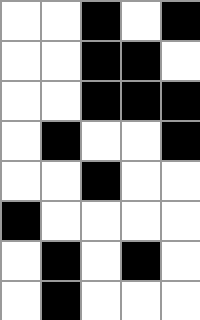[["white", "white", "black", "white", "black"], ["white", "white", "black", "black", "white"], ["white", "white", "black", "black", "black"], ["white", "black", "white", "white", "black"], ["white", "white", "black", "white", "white"], ["black", "white", "white", "white", "white"], ["white", "black", "white", "black", "white"], ["white", "black", "white", "white", "white"]]